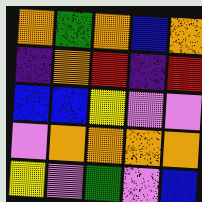[["orange", "green", "orange", "blue", "orange"], ["indigo", "orange", "red", "indigo", "red"], ["blue", "blue", "yellow", "violet", "violet"], ["violet", "orange", "orange", "orange", "orange"], ["yellow", "violet", "green", "violet", "blue"]]